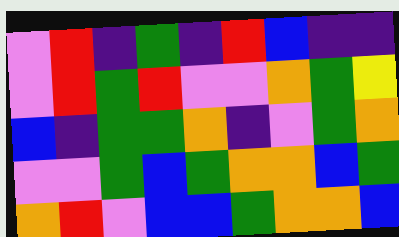[["violet", "red", "indigo", "green", "indigo", "red", "blue", "indigo", "indigo"], ["violet", "red", "green", "red", "violet", "violet", "orange", "green", "yellow"], ["blue", "indigo", "green", "green", "orange", "indigo", "violet", "green", "orange"], ["violet", "violet", "green", "blue", "green", "orange", "orange", "blue", "green"], ["orange", "red", "violet", "blue", "blue", "green", "orange", "orange", "blue"]]